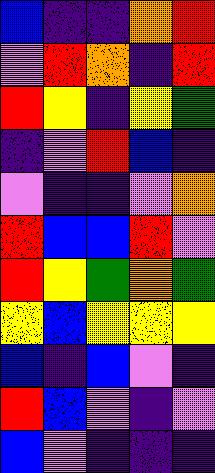[["blue", "indigo", "indigo", "orange", "red"], ["violet", "red", "orange", "indigo", "red"], ["red", "yellow", "indigo", "yellow", "green"], ["indigo", "violet", "red", "blue", "indigo"], ["violet", "indigo", "indigo", "violet", "orange"], ["red", "blue", "blue", "red", "violet"], ["red", "yellow", "green", "orange", "green"], ["yellow", "blue", "yellow", "yellow", "yellow"], ["blue", "indigo", "blue", "violet", "indigo"], ["red", "blue", "violet", "indigo", "violet"], ["blue", "violet", "indigo", "indigo", "indigo"]]